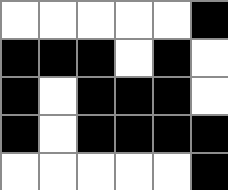[["white", "white", "white", "white", "white", "black"], ["black", "black", "black", "white", "black", "white"], ["black", "white", "black", "black", "black", "white"], ["black", "white", "black", "black", "black", "black"], ["white", "white", "white", "white", "white", "black"]]